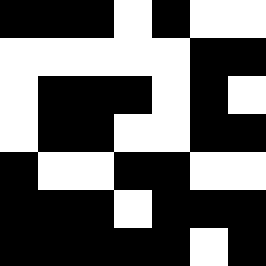[["black", "black", "black", "white", "black", "white", "white"], ["white", "white", "white", "white", "white", "black", "black"], ["white", "black", "black", "black", "white", "black", "white"], ["white", "black", "black", "white", "white", "black", "black"], ["black", "white", "white", "black", "black", "white", "white"], ["black", "black", "black", "white", "black", "black", "black"], ["black", "black", "black", "black", "black", "white", "black"]]